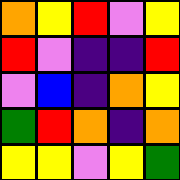[["orange", "yellow", "red", "violet", "yellow"], ["red", "violet", "indigo", "indigo", "red"], ["violet", "blue", "indigo", "orange", "yellow"], ["green", "red", "orange", "indigo", "orange"], ["yellow", "yellow", "violet", "yellow", "green"]]